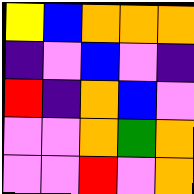[["yellow", "blue", "orange", "orange", "orange"], ["indigo", "violet", "blue", "violet", "indigo"], ["red", "indigo", "orange", "blue", "violet"], ["violet", "violet", "orange", "green", "orange"], ["violet", "violet", "red", "violet", "orange"]]